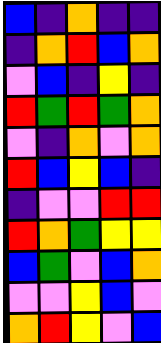[["blue", "indigo", "orange", "indigo", "indigo"], ["indigo", "orange", "red", "blue", "orange"], ["violet", "blue", "indigo", "yellow", "indigo"], ["red", "green", "red", "green", "orange"], ["violet", "indigo", "orange", "violet", "orange"], ["red", "blue", "yellow", "blue", "indigo"], ["indigo", "violet", "violet", "red", "red"], ["red", "orange", "green", "yellow", "yellow"], ["blue", "green", "violet", "blue", "orange"], ["violet", "violet", "yellow", "blue", "violet"], ["orange", "red", "yellow", "violet", "blue"]]